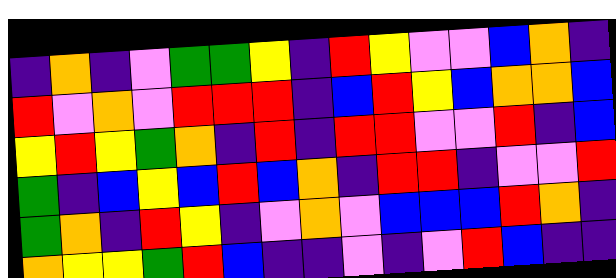[["indigo", "orange", "indigo", "violet", "green", "green", "yellow", "indigo", "red", "yellow", "violet", "violet", "blue", "orange", "indigo"], ["red", "violet", "orange", "violet", "red", "red", "red", "indigo", "blue", "red", "yellow", "blue", "orange", "orange", "blue"], ["yellow", "red", "yellow", "green", "orange", "indigo", "red", "indigo", "red", "red", "violet", "violet", "red", "indigo", "blue"], ["green", "indigo", "blue", "yellow", "blue", "red", "blue", "orange", "indigo", "red", "red", "indigo", "violet", "violet", "red"], ["green", "orange", "indigo", "red", "yellow", "indigo", "violet", "orange", "violet", "blue", "blue", "blue", "red", "orange", "indigo"], ["orange", "yellow", "yellow", "green", "red", "blue", "indigo", "indigo", "violet", "indigo", "violet", "red", "blue", "indigo", "indigo"]]